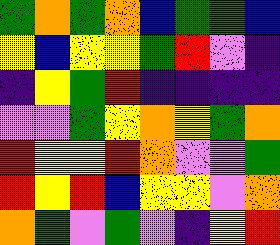[["green", "orange", "green", "orange", "blue", "green", "green", "blue"], ["yellow", "blue", "yellow", "yellow", "green", "red", "violet", "indigo"], ["indigo", "yellow", "green", "red", "indigo", "indigo", "indigo", "indigo"], ["violet", "violet", "green", "yellow", "orange", "yellow", "green", "orange"], ["red", "yellow", "yellow", "red", "orange", "violet", "violet", "green"], ["red", "yellow", "red", "blue", "yellow", "yellow", "violet", "orange"], ["orange", "green", "violet", "green", "violet", "indigo", "yellow", "red"]]